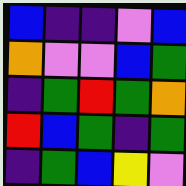[["blue", "indigo", "indigo", "violet", "blue"], ["orange", "violet", "violet", "blue", "green"], ["indigo", "green", "red", "green", "orange"], ["red", "blue", "green", "indigo", "green"], ["indigo", "green", "blue", "yellow", "violet"]]